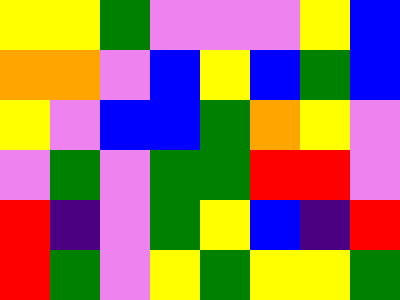[["yellow", "yellow", "green", "violet", "violet", "violet", "yellow", "blue"], ["orange", "orange", "violet", "blue", "yellow", "blue", "green", "blue"], ["yellow", "violet", "blue", "blue", "green", "orange", "yellow", "violet"], ["violet", "green", "violet", "green", "green", "red", "red", "violet"], ["red", "indigo", "violet", "green", "yellow", "blue", "indigo", "red"], ["red", "green", "violet", "yellow", "green", "yellow", "yellow", "green"]]